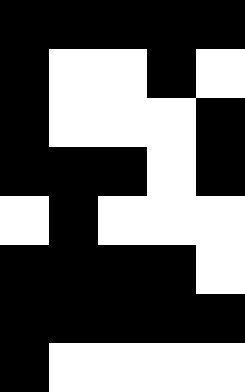[["black", "black", "black", "black", "black"], ["black", "white", "white", "black", "white"], ["black", "white", "white", "white", "black"], ["black", "black", "black", "white", "black"], ["white", "black", "white", "white", "white"], ["black", "black", "black", "black", "white"], ["black", "black", "black", "black", "black"], ["black", "white", "white", "white", "white"]]